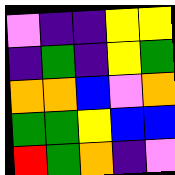[["violet", "indigo", "indigo", "yellow", "yellow"], ["indigo", "green", "indigo", "yellow", "green"], ["orange", "orange", "blue", "violet", "orange"], ["green", "green", "yellow", "blue", "blue"], ["red", "green", "orange", "indigo", "violet"]]